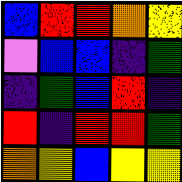[["blue", "red", "red", "orange", "yellow"], ["violet", "blue", "blue", "indigo", "green"], ["indigo", "green", "blue", "red", "indigo"], ["red", "indigo", "red", "red", "green"], ["orange", "yellow", "blue", "yellow", "yellow"]]